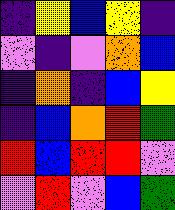[["indigo", "yellow", "blue", "yellow", "indigo"], ["violet", "indigo", "violet", "orange", "blue"], ["indigo", "orange", "indigo", "blue", "yellow"], ["indigo", "blue", "orange", "red", "green"], ["red", "blue", "red", "red", "violet"], ["violet", "red", "violet", "blue", "green"]]